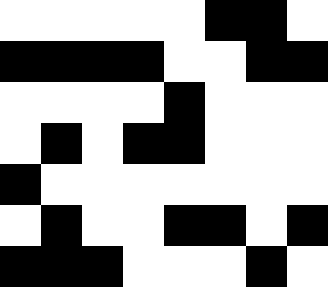[["white", "white", "white", "white", "white", "black", "black", "white"], ["black", "black", "black", "black", "white", "white", "black", "black"], ["white", "white", "white", "white", "black", "white", "white", "white"], ["white", "black", "white", "black", "black", "white", "white", "white"], ["black", "white", "white", "white", "white", "white", "white", "white"], ["white", "black", "white", "white", "black", "black", "white", "black"], ["black", "black", "black", "white", "white", "white", "black", "white"]]